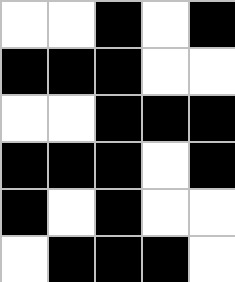[["white", "white", "black", "white", "black"], ["black", "black", "black", "white", "white"], ["white", "white", "black", "black", "black"], ["black", "black", "black", "white", "black"], ["black", "white", "black", "white", "white"], ["white", "black", "black", "black", "white"]]